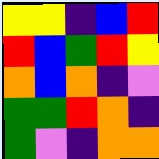[["yellow", "yellow", "indigo", "blue", "red"], ["red", "blue", "green", "red", "yellow"], ["orange", "blue", "orange", "indigo", "violet"], ["green", "green", "red", "orange", "indigo"], ["green", "violet", "indigo", "orange", "orange"]]